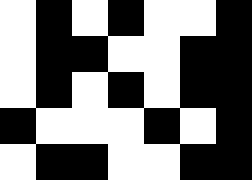[["white", "black", "white", "black", "white", "white", "black"], ["white", "black", "black", "white", "white", "black", "black"], ["white", "black", "white", "black", "white", "black", "black"], ["black", "white", "white", "white", "black", "white", "black"], ["white", "black", "black", "white", "white", "black", "black"]]